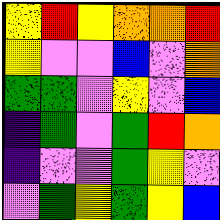[["yellow", "red", "yellow", "orange", "orange", "red"], ["yellow", "violet", "violet", "blue", "violet", "orange"], ["green", "green", "violet", "yellow", "violet", "blue"], ["indigo", "green", "violet", "green", "red", "orange"], ["indigo", "violet", "violet", "green", "yellow", "violet"], ["violet", "green", "yellow", "green", "yellow", "blue"]]